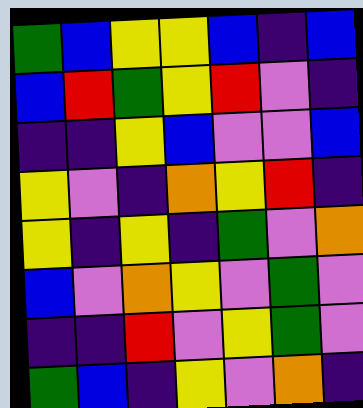[["green", "blue", "yellow", "yellow", "blue", "indigo", "blue"], ["blue", "red", "green", "yellow", "red", "violet", "indigo"], ["indigo", "indigo", "yellow", "blue", "violet", "violet", "blue"], ["yellow", "violet", "indigo", "orange", "yellow", "red", "indigo"], ["yellow", "indigo", "yellow", "indigo", "green", "violet", "orange"], ["blue", "violet", "orange", "yellow", "violet", "green", "violet"], ["indigo", "indigo", "red", "violet", "yellow", "green", "violet"], ["green", "blue", "indigo", "yellow", "violet", "orange", "indigo"]]